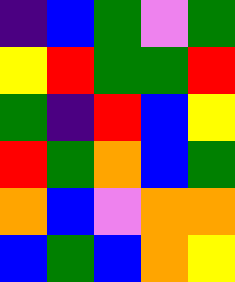[["indigo", "blue", "green", "violet", "green"], ["yellow", "red", "green", "green", "red"], ["green", "indigo", "red", "blue", "yellow"], ["red", "green", "orange", "blue", "green"], ["orange", "blue", "violet", "orange", "orange"], ["blue", "green", "blue", "orange", "yellow"]]